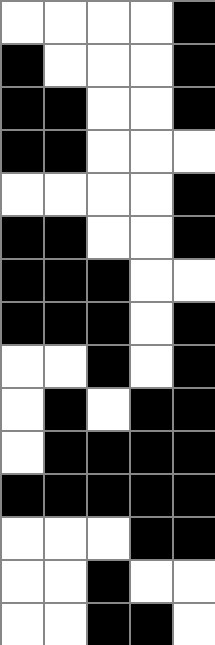[["white", "white", "white", "white", "black"], ["black", "white", "white", "white", "black"], ["black", "black", "white", "white", "black"], ["black", "black", "white", "white", "white"], ["white", "white", "white", "white", "black"], ["black", "black", "white", "white", "black"], ["black", "black", "black", "white", "white"], ["black", "black", "black", "white", "black"], ["white", "white", "black", "white", "black"], ["white", "black", "white", "black", "black"], ["white", "black", "black", "black", "black"], ["black", "black", "black", "black", "black"], ["white", "white", "white", "black", "black"], ["white", "white", "black", "white", "white"], ["white", "white", "black", "black", "white"]]